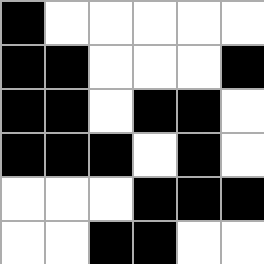[["black", "white", "white", "white", "white", "white"], ["black", "black", "white", "white", "white", "black"], ["black", "black", "white", "black", "black", "white"], ["black", "black", "black", "white", "black", "white"], ["white", "white", "white", "black", "black", "black"], ["white", "white", "black", "black", "white", "white"]]